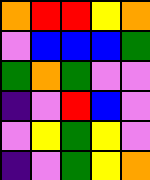[["orange", "red", "red", "yellow", "orange"], ["violet", "blue", "blue", "blue", "green"], ["green", "orange", "green", "violet", "violet"], ["indigo", "violet", "red", "blue", "violet"], ["violet", "yellow", "green", "yellow", "violet"], ["indigo", "violet", "green", "yellow", "orange"]]